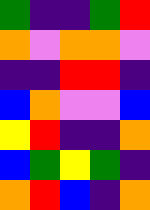[["green", "indigo", "indigo", "green", "red"], ["orange", "violet", "orange", "orange", "violet"], ["indigo", "indigo", "red", "red", "indigo"], ["blue", "orange", "violet", "violet", "blue"], ["yellow", "red", "indigo", "indigo", "orange"], ["blue", "green", "yellow", "green", "indigo"], ["orange", "red", "blue", "indigo", "orange"]]